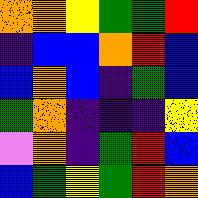[["orange", "orange", "yellow", "green", "green", "red"], ["indigo", "blue", "blue", "orange", "red", "blue"], ["blue", "orange", "blue", "indigo", "green", "blue"], ["green", "orange", "indigo", "indigo", "indigo", "yellow"], ["violet", "orange", "indigo", "green", "red", "blue"], ["blue", "green", "yellow", "green", "red", "orange"]]